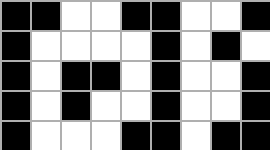[["black", "black", "white", "white", "black", "black", "white", "white", "black"], ["black", "white", "white", "white", "white", "black", "white", "black", "white"], ["black", "white", "black", "black", "white", "black", "white", "white", "black"], ["black", "white", "black", "white", "white", "black", "white", "white", "black"], ["black", "white", "white", "white", "black", "black", "white", "black", "black"]]